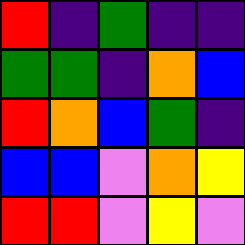[["red", "indigo", "green", "indigo", "indigo"], ["green", "green", "indigo", "orange", "blue"], ["red", "orange", "blue", "green", "indigo"], ["blue", "blue", "violet", "orange", "yellow"], ["red", "red", "violet", "yellow", "violet"]]